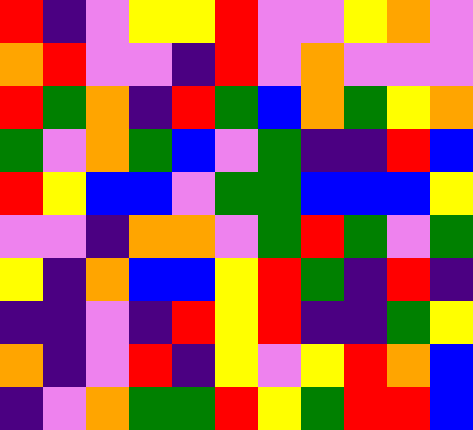[["red", "indigo", "violet", "yellow", "yellow", "red", "violet", "violet", "yellow", "orange", "violet"], ["orange", "red", "violet", "violet", "indigo", "red", "violet", "orange", "violet", "violet", "violet"], ["red", "green", "orange", "indigo", "red", "green", "blue", "orange", "green", "yellow", "orange"], ["green", "violet", "orange", "green", "blue", "violet", "green", "indigo", "indigo", "red", "blue"], ["red", "yellow", "blue", "blue", "violet", "green", "green", "blue", "blue", "blue", "yellow"], ["violet", "violet", "indigo", "orange", "orange", "violet", "green", "red", "green", "violet", "green"], ["yellow", "indigo", "orange", "blue", "blue", "yellow", "red", "green", "indigo", "red", "indigo"], ["indigo", "indigo", "violet", "indigo", "red", "yellow", "red", "indigo", "indigo", "green", "yellow"], ["orange", "indigo", "violet", "red", "indigo", "yellow", "violet", "yellow", "red", "orange", "blue"], ["indigo", "violet", "orange", "green", "green", "red", "yellow", "green", "red", "red", "blue"]]